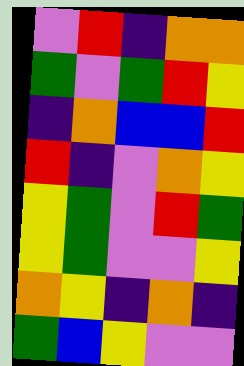[["violet", "red", "indigo", "orange", "orange"], ["green", "violet", "green", "red", "yellow"], ["indigo", "orange", "blue", "blue", "red"], ["red", "indigo", "violet", "orange", "yellow"], ["yellow", "green", "violet", "red", "green"], ["yellow", "green", "violet", "violet", "yellow"], ["orange", "yellow", "indigo", "orange", "indigo"], ["green", "blue", "yellow", "violet", "violet"]]